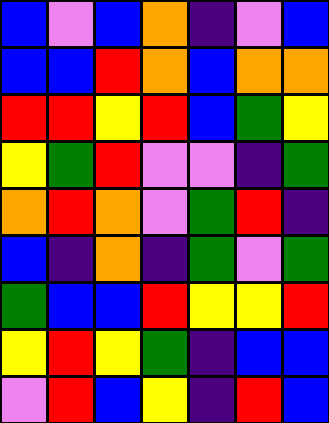[["blue", "violet", "blue", "orange", "indigo", "violet", "blue"], ["blue", "blue", "red", "orange", "blue", "orange", "orange"], ["red", "red", "yellow", "red", "blue", "green", "yellow"], ["yellow", "green", "red", "violet", "violet", "indigo", "green"], ["orange", "red", "orange", "violet", "green", "red", "indigo"], ["blue", "indigo", "orange", "indigo", "green", "violet", "green"], ["green", "blue", "blue", "red", "yellow", "yellow", "red"], ["yellow", "red", "yellow", "green", "indigo", "blue", "blue"], ["violet", "red", "blue", "yellow", "indigo", "red", "blue"]]